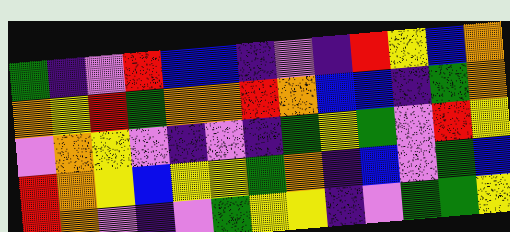[["green", "indigo", "violet", "red", "blue", "blue", "indigo", "violet", "indigo", "red", "yellow", "blue", "orange"], ["orange", "yellow", "red", "green", "orange", "orange", "red", "orange", "blue", "blue", "indigo", "green", "orange"], ["violet", "orange", "yellow", "violet", "indigo", "violet", "indigo", "green", "yellow", "green", "violet", "red", "yellow"], ["red", "orange", "yellow", "blue", "yellow", "yellow", "green", "orange", "indigo", "blue", "violet", "green", "blue"], ["red", "orange", "violet", "indigo", "violet", "green", "yellow", "yellow", "indigo", "violet", "green", "green", "yellow"]]